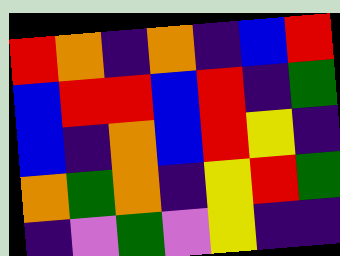[["red", "orange", "indigo", "orange", "indigo", "blue", "red"], ["blue", "red", "red", "blue", "red", "indigo", "green"], ["blue", "indigo", "orange", "blue", "red", "yellow", "indigo"], ["orange", "green", "orange", "indigo", "yellow", "red", "green"], ["indigo", "violet", "green", "violet", "yellow", "indigo", "indigo"]]